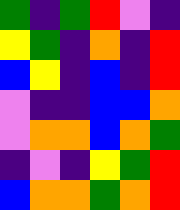[["green", "indigo", "green", "red", "violet", "indigo"], ["yellow", "green", "indigo", "orange", "indigo", "red"], ["blue", "yellow", "indigo", "blue", "indigo", "red"], ["violet", "indigo", "indigo", "blue", "blue", "orange"], ["violet", "orange", "orange", "blue", "orange", "green"], ["indigo", "violet", "indigo", "yellow", "green", "red"], ["blue", "orange", "orange", "green", "orange", "red"]]